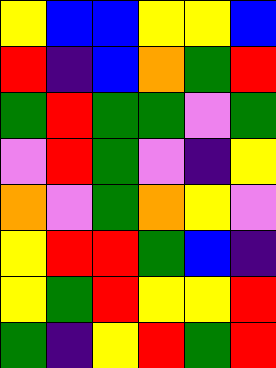[["yellow", "blue", "blue", "yellow", "yellow", "blue"], ["red", "indigo", "blue", "orange", "green", "red"], ["green", "red", "green", "green", "violet", "green"], ["violet", "red", "green", "violet", "indigo", "yellow"], ["orange", "violet", "green", "orange", "yellow", "violet"], ["yellow", "red", "red", "green", "blue", "indigo"], ["yellow", "green", "red", "yellow", "yellow", "red"], ["green", "indigo", "yellow", "red", "green", "red"]]